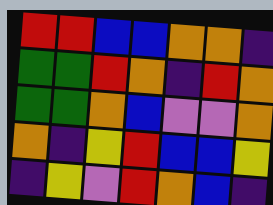[["red", "red", "blue", "blue", "orange", "orange", "indigo"], ["green", "green", "red", "orange", "indigo", "red", "orange"], ["green", "green", "orange", "blue", "violet", "violet", "orange"], ["orange", "indigo", "yellow", "red", "blue", "blue", "yellow"], ["indigo", "yellow", "violet", "red", "orange", "blue", "indigo"]]